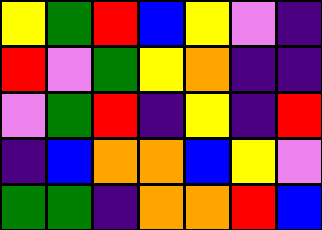[["yellow", "green", "red", "blue", "yellow", "violet", "indigo"], ["red", "violet", "green", "yellow", "orange", "indigo", "indigo"], ["violet", "green", "red", "indigo", "yellow", "indigo", "red"], ["indigo", "blue", "orange", "orange", "blue", "yellow", "violet"], ["green", "green", "indigo", "orange", "orange", "red", "blue"]]